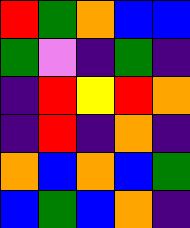[["red", "green", "orange", "blue", "blue"], ["green", "violet", "indigo", "green", "indigo"], ["indigo", "red", "yellow", "red", "orange"], ["indigo", "red", "indigo", "orange", "indigo"], ["orange", "blue", "orange", "blue", "green"], ["blue", "green", "blue", "orange", "indigo"]]